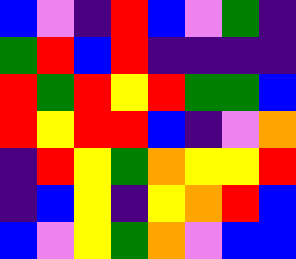[["blue", "violet", "indigo", "red", "blue", "violet", "green", "indigo"], ["green", "red", "blue", "red", "indigo", "indigo", "indigo", "indigo"], ["red", "green", "red", "yellow", "red", "green", "green", "blue"], ["red", "yellow", "red", "red", "blue", "indigo", "violet", "orange"], ["indigo", "red", "yellow", "green", "orange", "yellow", "yellow", "red"], ["indigo", "blue", "yellow", "indigo", "yellow", "orange", "red", "blue"], ["blue", "violet", "yellow", "green", "orange", "violet", "blue", "blue"]]